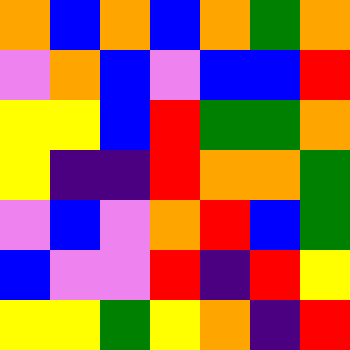[["orange", "blue", "orange", "blue", "orange", "green", "orange"], ["violet", "orange", "blue", "violet", "blue", "blue", "red"], ["yellow", "yellow", "blue", "red", "green", "green", "orange"], ["yellow", "indigo", "indigo", "red", "orange", "orange", "green"], ["violet", "blue", "violet", "orange", "red", "blue", "green"], ["blue", "violet", "violet", "red", "indigo", "red", "yellow"], ["yellow", "yellow", "green", "yellow", "orange", "indigo", "red"]]